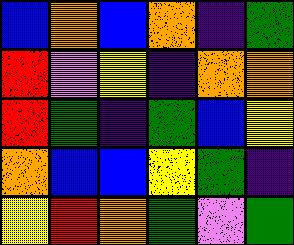[["blue", "orange", "blue", "orange", "indigo", "green"], ["red", "violet", "yellow", "indigo", "orange", "orange"], ["red", "green", "indigo", "green", "blue", "yellow"], ["orange", "blue", "blue", "yellow", "green", "indigo"], ["yellow", "red", "orange", "green", "violet", "green"]]